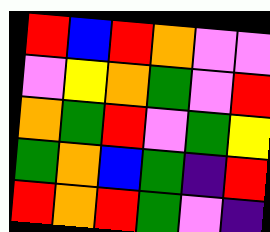[["red", "blue", "red", "orange", "violet", "violet"], ["violet", "yellow", "orange", "green", "violet", "red"], ["orange", "green", "red", "violet", "green", "yellow"], ["green", "orange", "blue", "green", "indigo", "red"], ["red", "orange", "red", "green", "violet", "indigo"]]